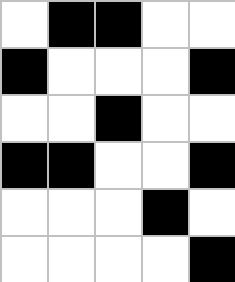[["white", "black", "black", "white", "white"], ["black", "white", "white", "white", "black"], ["white", "white", "black", "white", "white"], ["black", "black", "white", "white", "black"], ["white", "white", "white", "black", "white"], ["white", "white", "white", "white", "black"]]